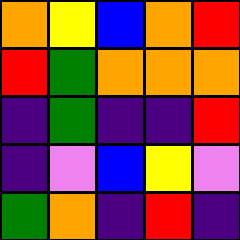[["orange", "yellow", "blue", "orange", "red"], ["red", "green", "orange", "orange", "orange"], ["indigo", "green", "indigo", "indigo", "red"], ["indigo", "violet", "blue", "yellow", "violet"], ["green", "orange", "indigo", "red", "indigo"]]